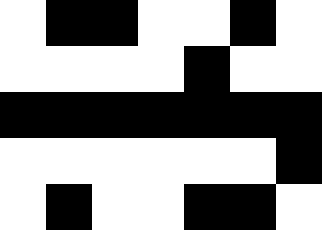[["white", "black", "black", "white", "white", "black", "white"], ["white", "white", "white", "white", "black", "white", "white"], ["black", "black", "black", "black", "black", "black", "black"], ["white", "white", "white", "white", "white", "white", "black"], ["white", "black", "white", "white", "black", "black", "white"]]